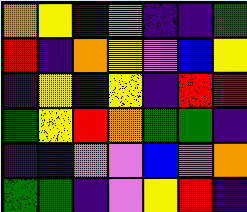[["orange", "yellow", "indigo", "violet", "indigo", "indigo", "green"], ["red", "indigo", "orange", "yellow", "violet", "blue", "yellow"], ["indigo", "yellow", "indigo", "yellow", "indigo", "red", "red"], ["green", "yellow", "red", "orange", "green", "green", "indigo"], ["indigo", "indigo", "violet", "violet", "blue", "violet", "orange"], ["green", "green", "indigo", "violet", "yellow", "red", "indigo"]]